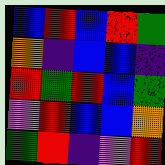[["blue", "red", "blue", "red", "green"], ["orange", "indigo", "blue", "blue", "indigo"], ["red", "green", "red", "blue", "green"], ["violet", "red", "blue", "blue", "orange"], ["green", "red", "indigo", "violet", "red"]]